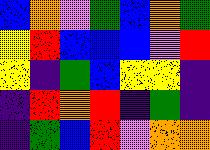[["blue", "orange", "violet", "green", "blue", "orange", "green"], ["yellow", "red", "blue", "blue", "blue", "violet", "red"], ["yellow", "indigo", "green", "blue", "yellow", "yellow", "indigo"], ["indigo", "red", "orange", "red", "indigo", "green", "indigo"], ["indigo", "green", "blue", "red", "violet", "orange", "orange"]]